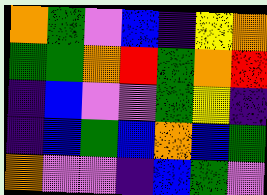[["orange", "green", "violet", "blue", "indigo", "yellow", "orange"], ["green", "green", "orange", "red", "green", "orange", "red"], ["indigo", "blue", "violet", "violet", "green", "yellow", "indigo"], ["indigo", "blue", "green", "blue", "orange", "blue", "green"], ["orange", "violet", "violet", "indigo", "blue", "green", "violet"]]